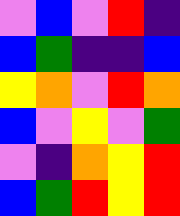[["violet", "blue", "violet", "red", "indigo"], ["blue", "green", "indigo", "indigo", "blue"], ["yellow", "orange", "violet", "red", "orange"], ["blue", "violet", "yellow", "violet", "green"], ["violet", "indigo", "orange", "yellow", "red"], ["blue", "green", "red", "yellow", "red"]]